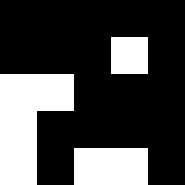[["black", "black", "black", "black", "black"], ["black", "black", "black", "white", "black"], ["white", "white", "black", "black", "black"], ["white", "black", "black", "black", "black"], ["white", "black", "white", "white", "black"]]